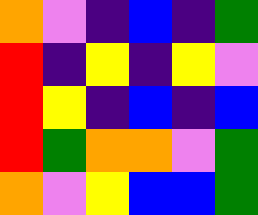[["orange", "violet", "indigo", "blue", "indigo", "green"], ["red", "indigo", "yellow", "indigo", "yellow", "violet"], ["red", "yellow", "indigo", "blue", "indigo", "blue"], ["red", "green", "orange", "orange", "violet", "green"], ["orange", "violet", "yellow", "blue", "blue", "green"]]